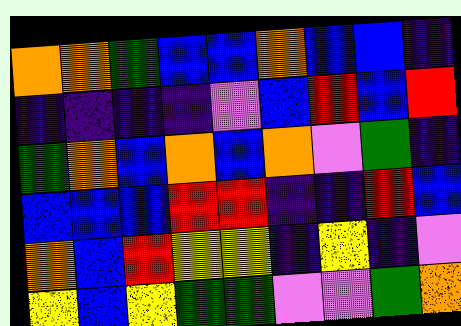[["orange", "orange", "green", "blue", "blue", "orange", "blue", "blue", "indigo"], ["indigo", "indigo", "indigo", "indigo", "violet", "blue", "red", "blue", "red"], ["green", "orange", "blue", "orange", "blue", "orange", "violet", "green", "indigo"], ["blue", "blue", "blue", "red", "red", "indigo", "indigo", "red", "blue"], ["orange", "blue", "red", "yellow", "yellow", "indigo", "yellow", "indigo", "violet"], ["yellow", "blue", "yellow", "green", "green", "violet", "violet", "green", "orange"]]